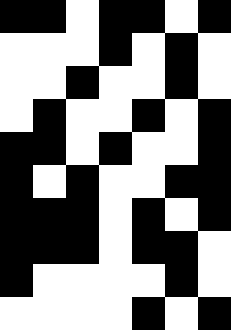[["black", "black", "white", "black", "black", "white", "black"], ["white", "white", "white", "black", "white", "black", "white"], ["white", "white", "black", "white", "white", "black", "white"], ["white", "black", "white", "white", "black", "white", "black"], ["black", "black", "white", "black", "white", "white", "black"], ["black", "white", "black", "white", "white", "black", "black"], ["black", "black", "black", "white", "black", "white", "black"], ["black", "black", "black", "white", "black", "black", "white"], ["black", "white", "white", "white", "white", "black", "white"], ["white", "white", "white", "white", "black", "white", "black"]]